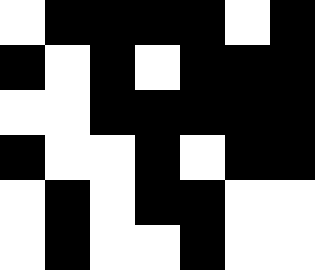[["white", "black", "black", "black", "black", "white", "black"], ["black", "white", "black", "white", "black", "black", "black"], ["white", "white", "black", "black", "black", "black", "black"], ["black", "white", "white", "black", "white", "black", "black"], ["white", "black", "white", "black", "black", "white", "white"], ["white", "black", "white", "white", "black", "white", "white"]]